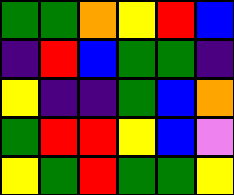[["green", "green", "orange", "yellow", "red", "blue"], ["indigo", "red", "blue", "green", "green", "indigo"], ["yellow", "indigo", "indigo", "green", "blue", "orange"], ["green", "red", "red", "yellow", "blue", "violet"], ["yellow", "green", "red", "green", "green", "yellow"]]